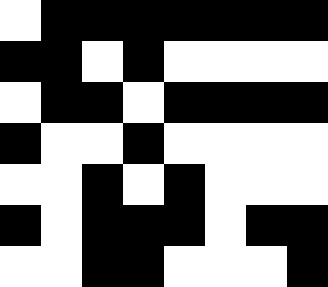[["white", "black", "black", "black", "black", "black", "black", "black"], ["black", "black", "white", "black", "white", "white", "white", "white"], ["white", "black", "black", "white", "black", "black", "black", "black"], ["black", "white", "white", "black", "white", "white", "white", "white"], ["white", "white", "black", "white", "black", "white", "white", "white"], ["black", "white", "black", "black", "black", "white", "black", "black"], ["white", "white", "black", "black", "white", "white", "white", "black"]]